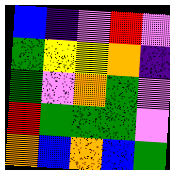[["blue", "indigo", "violet", "red", "violet"], ["green", "yellow", "yellow", "orange", "indigo"], ["green", "violet", "orange", "green", "violet"], ["red", "green", "green", "green", "violet"], ["orange", "blue", "orange", "blue", "green"]]